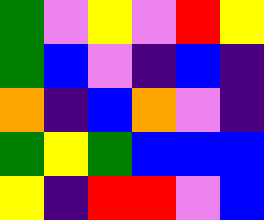[["green", "violet", "yellow", "violet", "red", "yellow"], ["green", "blue", "violet", "indigo", "blue", "indigo"], ["orange", "indigo", "blue", "orange", "violet", "indigo"], ["green", "yellow", "green", "blue", "blue", "blue"], ["yellow", "indigo", "red", "red", "violet", "blue"]]